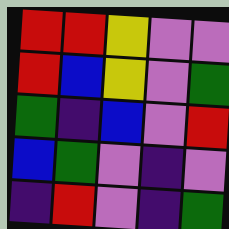[["red", "red", "yellow", "violet", "violet"], ["red", "blue", "yellow", "violet", "green"], ["green", "indigo", "blue", "violet", "red"], ["blue", "green", "violet", "indigo", "violet"], ["indigo", "red", "violet", "indigo", "green"]]